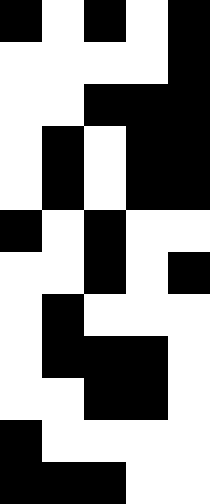[["black", "white", "black", "white", "black"], ["white", "white", "white", "white", "black"], ["white", "white", "black", "black", "black"], ["white", "black", "white", "black", "black"], ["white", "black", "white", "black", "black"], ["black", "white", "black", "white", "white"], ["white", "white", "black", "white", "black"], ["white", "black", "white", "white", "white"], ["white", "black", "black", "black", "white"], ["white", "white", "black", "black", "white"], ["black", "white", "white", "white", "white"], ["black", "black", "black", "white", "white"]]